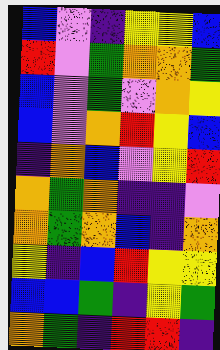[["blue", "violet", "indigo", "yellow", "yellow", "blue"], ["red", "violet", "green", "orange", "orange", "green"], ["blue", "violet", "green", "violet", "orange", "yellow"], ["blue", "violet", "orange", "red", "yellow", "blue"], ["indigo", "orange", "blue", "violet", "yellow", "red"], ["orange", "green", "orange", "indigo", "indigo", "violet"], ["orange", "green", "orange", "blue", "indigo", "orange"], ["yellow", "indigo", "blue", "red", "yellow", "yellow"], ["blue", "blue", "green", "indigo", "yellow", "green"], ["orange", "green", "indigo", "red", "red", "indigo"]]